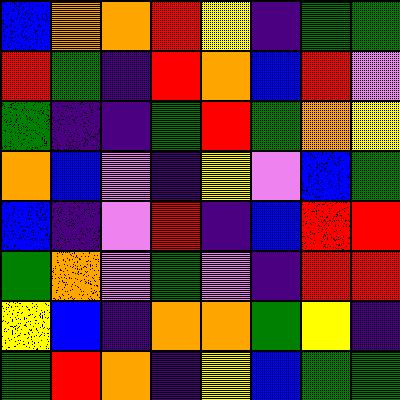[["blue", "orange", "orange", "red", "yellow", "indigo", "green", "green"], ["red", "green", "indigo", "red", "orange", "blue", "red", "violet"], ["green", "indigo", "indigo", "green", "red", "green", "orange", "yellow"], ["orange", "blue", "violet", "indigo", "yellow", "violet", "blue", "green"], ["blue", "indigo", "violet", "red", "indigo", "blue", "red", "red"], ["green", "orange", "violet", "green", "violet", "indigo", "red", "red"], ["yellow", "blue", "indigo", "orange", "orange", "green", "yellow", "indigo"], ["green", "red", "orange", "indigo", "yellow", "blue", "green", "green"]]